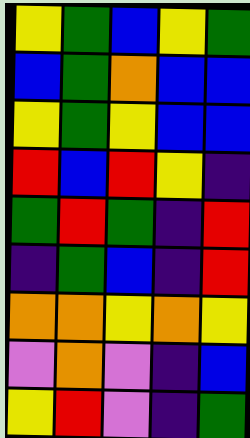[["yellow", "green", "blue", "yellow", "green"], ["blue", "green", "orange", "blue", "blue"], ["yellow", "green", "yellow", "blue", "blue"], ["red", "blue", "red", "yellow", "indigo"], ["green", "red", "green", "indigo", "red"], ["indigo", "green", "blue", "indigo", "red"], ["orange", "orange", "yellow", "orange", "yellow"], ["violet", "orange", "violet", "indigo", "blue"], ["yellow", "red", "violet", "indigo", "green"]]